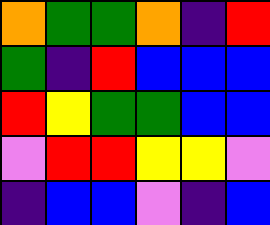[["orange", "green", "green", "orange", "indigo", "red"], ["green", "indigo", "red", "blue", "blue", "blue"], ["red", "yellow", "green", "green", "blue", "blue"], ["violet", "red", "red", "yellow", "yellow", "violet"], ["indigo", "blue", "blue", "violet", "indigo", "blue"]]